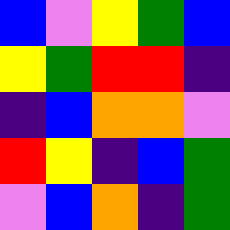[["blue", "violet", "yellow", "green", "blue"], ["yellow", "green", "red", "red", "indigo"], ["indigo", "blue", "orange", "orange", "violet"], ["red", "yellow", "indigo", "blue", "green"], ["violet", "blue", "orange", "indigo", "green"]]